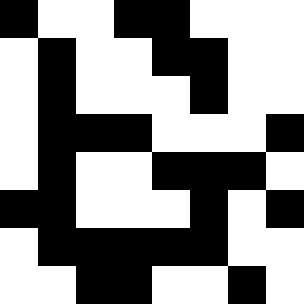[["black", "white", "white", "black", "black", "white", "white", "white"], ["white", "black", "white", "white", "black", "black", "white", "white"], ["white", "black", "white", "white", "white", "black", "white", "white"], ["white", "black", "black", "black", "white", "white", "white", "black"], ["white", "black", "white", "white", "black", "black", "black", "white"], ["black", "black", "white", "white", "white", "black", "white", "black"], ["white", "black", "black", "black", "black", "black", "white", "white"], ["white", "white", "black", "black", "white", "white", "black", "white"]]